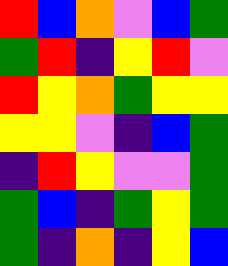[["red", "blue", "orange", "violet", "blue", "green"], ["green", "red", "indigo", "yellow", "red", "violet"], ["red", "yellow", "orange", "green", "yellow", "yellow"], ["yellow", "yellow", "violet", "indigo", "blue", "green"], ["indigo", "red", "yellow", "violet", "violet", "green"], ["green", "blue", "indigo", "green", "yellow", "green"], ["green", "indigo", "orange", "indigo", "yellow", "blue"]]